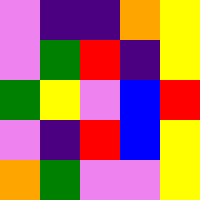[["violet", "indigo", "indigo", "orange", "yellow"], ["violet", "green", "red", "indigo", "yellow"], ["green", "yellow", "violet", "blue", "red"], ["violet", "indigo", "red", "blue", "yellow"], ["orange", "green", "violet", "violet", "yellow"]]